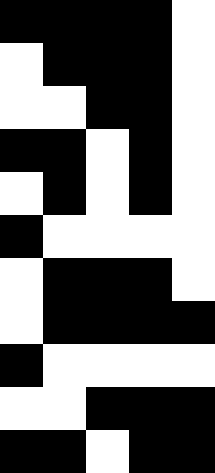[["black", "black", "black", "black", "white"], ["white", "black", "black", "black", "white"], ["white", "white", "black", "black", "white"], ["black", "black", "white", "black", "white"], ["white", "black", "white", "black", "white"], ["black", "white", "white", "white", "white"], ["white", "black", "black", "black", "white"], ["white", "black", "black", "black", "black"], ["black", "white", "white", "white", "white"], ["white", "white", "black", "black", "black"], ["black", "black", "white", "black", "black"]]